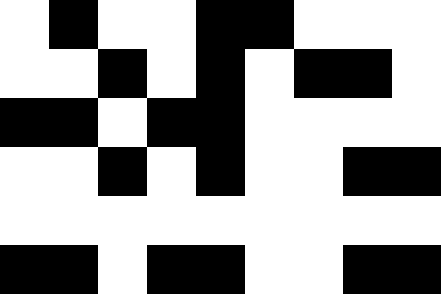[["white", "black", "white", "white", "black", "black", "white", "white", "white"], ["white", "white", "black", "white", "black", "white", "black", "black", "white"], ["black", "black", "white", "black", "black", "white", "white", "white", "white"], ["white", "white", "black", "white", "black", "white", "white", "black", "black"], ["white", "white", "white", "white", "white", "white", "white", "white", "white"], ["black", "black", "white", "black", "black", "white", "white", "black", "black"]]